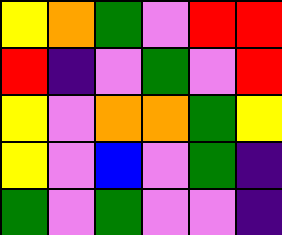[["yellow", "orange", "green", "violet", "red", "red"], ["red", "indigo", "violet", "green", "violet", "red"], ["yellow", "violet", "orange", "orange", "green", "yellow"], ["yellow", "violet", "blue", "violet", "green", "indigo"], ["green", "violet", "green", "violet", "violet", "indigo"]]